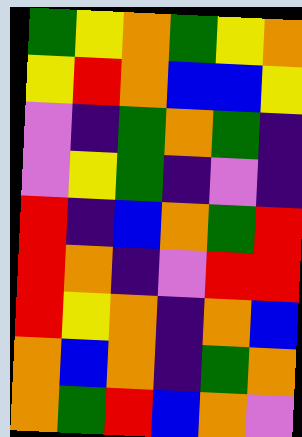[["green", "yellow", "orange", "green", "yellow", "orange"], ["yellow", "red", "orange", "blue", "blue", "yellow"], ["violet", "indigo", "green", "orange", "green", "indigo"], ["violet", "yellow", "green", "indigo", "violet", "indigo"], ["red", "indigo", "blue", "orange", "green", "red"], ["red", "orange", "indigo", "violet", "red", "red"], ["red", "yellow", "orange", "indigo", "orange", "blue"], ["orange", "blue", "orange", "indigo", "green", "orange"], ["orange", "green", "red", "blue", "orange", "violet"]]